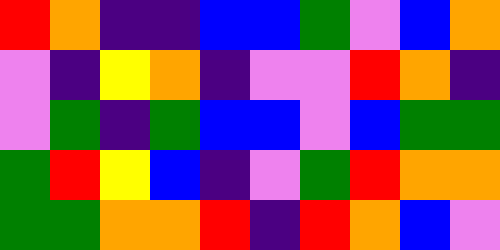[["red", "orange", "indigo", "indigo", "blue", "blue", "green", "violet", "blue", "orange"], ["violet", "indigo", "yellow", "orange", "indigo", "violet", "violet", "red", "orange", "indigo"], ["violet", "green", "indigo", "green", "blue", "blue", "violet", "blue", "green", "green"], ["green", "red", "yellow", "blue", "indigo", "violet", "green", "red", "orange", "orange"], ["green", "green", "orange", "orange", "red", "indigo", "red", "orange", "blue", "violet"]]